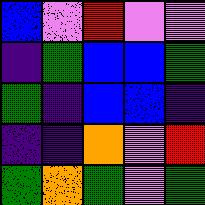[["blue", "violet", "red", "violet", "violet"], ["indigo", "green", "blue", "blue", "green"], ["green", "indigo", "blue", "blue", "indigo"], ["indigo", "indigo", "orange", "violet", "red"], ["green", "orange", "green", "violet", "green"]]